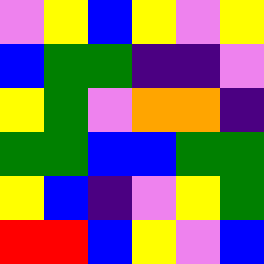[["violet", "yellow", "blue", "yellow", "violet", "yellow"], ["blue", "green", "green", "indigo", "indigo", "violet"], ["yellow", "green", "violet", "orange", "orange", "indigo"], ["green", "green", "blue", "blue", "green", "green"], ["yellow", "blue", "indigo", "violet", "yellow", "green"], ["red", "red", "blue", "yellow", "violet", "blue"]]